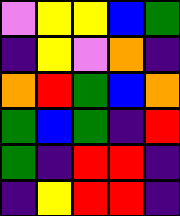[["violet", "yellow", "yellow", "blue", "green"], ["indigo", "yellow", "violet", "orange", "indigo"], ["orange", "red", "green", "blue", "orange"], ["green", "blue", "green", "indigo", "red"], ["green", "indigo", "red", "red", "indigo"], ["indigo", "yellow", "red", "red", "indigo"]]